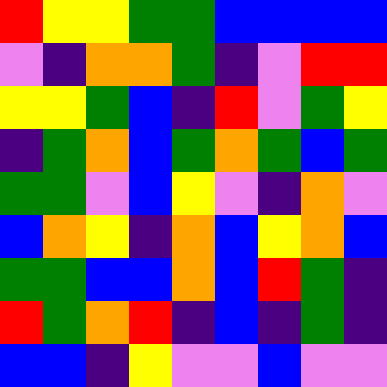[["red", "yellow", "yellow", "green", "green", "blue", "blue", "blue", "blue"], ["violet", "indigo", "orange", "orange", "green", "indigo", "violet", "red", "red"], ["yellow", "yellow", "green", "blue", "indigo", "red", "violet", "green", "yellow"], ["indigo", "green", "orange", "blue", "green", "orange", "green", "blue", "green"], ["green", "green", "violet", "blue", "yellow", "violet", "indigo", "orange", "violet"], ["blue", "orange", "yellow", "indigo", "orange", "blue", "yellow", "orange", "blue"], ["green", "green", "blue", "blue", "orange", "blue", "red", "green", "indigo"], ["red", "green", "orange", "red", "indigo", "blue", "indigo", "green", "indigo"], ["blue", "blue", "indigo", "yellow", "violet", "violet", "blue", "violet", "violet"]]